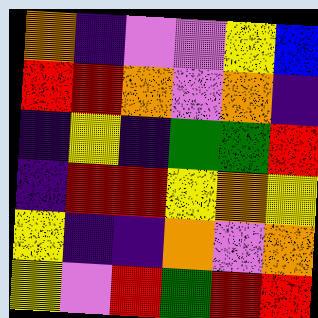[["orange", "indigo", "violet", "violet", "yellow", "blue"], ["red", "red", "orange", "violet", "orange", "indigo"], ["indigo", "yellow", "indigo", "green", "green", "red"], ["indigo", "red", "red", "yellow", "orange", "yellow"], ["yellow", "indigo", "indigo", "orange", "violet", "orange"], ["yellow", "violet", "red", "green", "red", "red"]]